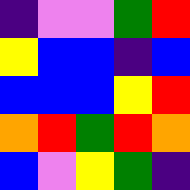[["indigo", "violet", "violet", "green", "red"], ["yellow", "blue", "blue", "indigo", "blue"], ["blue", "blue", "blue", "yellow", "red"], ["orange", "red", "green", "red", "orange"], ["blue", "violet", "yellow", "green", "indigo"]]